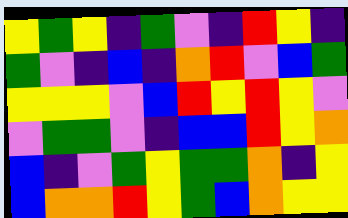[["yellow", "green", "yellow", "indigo", "green", "violet", "indigo", "red", "yellow", "indigo"], ["green", "violet", "indigo", "blue", "indigo", "orange", "red", "violet", "blue", "green"], ["yellow", "yellow", "yellow", "violet", "blue", "red", "yellow", "red", "yellow", "violet"], ["violet", "green", "green", "violet", "indigo", "blue", "blue", "red", "yellow", "orange"], ["blue", "indigo", "violet", "green", "yellow", "green", "green", "orange", "indigo", "yellow"], ["blue", "orange", "orange", "red", "yellow", "green", "blue", "orange", "yellow", "yellow"]]